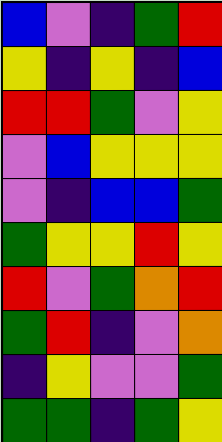[["blue", "violet", "indigo", "green", "red"], ["yellow", "indigo", "yellow", "indigo", "blue"], ["red", "red", "green", "violet", "yellow"], ["violet", "blue", "yellow", "yellow", "yellow"], ["violet", "indigo", "blue", "blue", "green"], ["green", "yellow", "yellow", "red", "yellow"], ["red", "violet", "green", "orange", "red"], ["green", "red", "indigo", "violet", "orange"], ["indigo", "yellow", "violet", "violet", "green"], ["green", "green", "indigo", "green", "yellow"]]